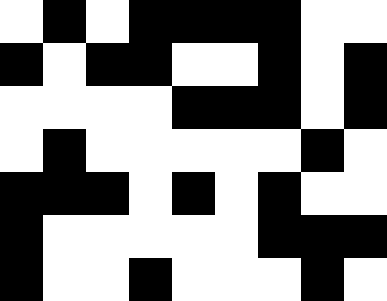[["white", "black", "white", "black", "black", "black", "black", "white", "white"], ["black", "white", "black", "black", "white", "white", "black", "white", "black"], ["white", "white", "white", "white", "black", "black", "black", "white", "black"], ["white", "black", "white", "white", "white", "white", "white", "black", "white"], ["black", "black", "black", "white", "black", "white", "black", "white", "white"], ["black", "white", "white", "white", "white", "white", "black", "black", "black"], ["black", "white", "white", "black", "white", "white", "white", "black", "white"]]